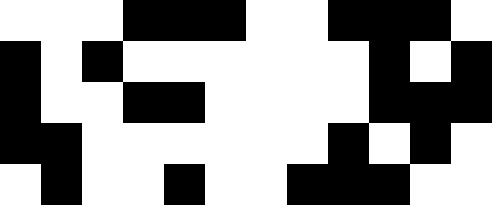[["white", "white", "white", "black", "black", "black", "white", "white", "black", "black", "black", "white"], ["black", "white", "black", "white", "white", "white", "white", "white", "white", "black", "white", "black"], ["black", "white", "white", "black", "black", "white", "white", "white", "white", "black", "black", "black"], ["black", "black", "white", "white", "white", "white", "white", "white", "black", "white", "black", "white"], ["white", "black", "white", "white", "black", "white", "white", "black", "black", "black", "white", "white"]]